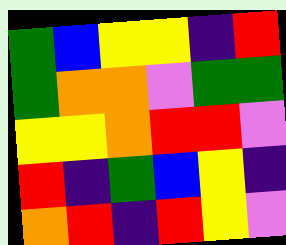[["green", "blue", "yellow", "yellow", "indigo", "red"], ["green", "orange", "orange", "violet", "green", "green"], ["yellow", "yellow", "orange", "red", "red", "violet"], ["red", "indigo", "green", "blue", "yellow", "indigo"], ["orange", "red", "indigo", "red", "yellow", "violet"]]